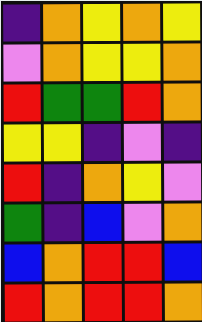[["indigo", "orange", "yellow", "orange", "yellow"], ["violet", "orange", "yellow", "yellow", "orange"], ["red", "green", "green", "red", "orange"], ["yellow", "yellow", "indigo", "violet", "indigo"], ["red", "indigo", "orange", "yellow", "violet"], ["green", "indigo", "blue", "violet", "orange"], ["blue", "orange", "red", "red", "blue"], ["red", "orange", "red", "red", "orange"]]